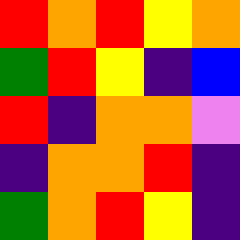[["red", "orange", "red", "yellow", "orange"], ["green", "red", "yellow", "indigo", "blue"], ["red", "indigo", "orange", "orange", "violet"], ["indigo", "orange", "orange", "red", "indigo"], ["green", "orange", "red", "yellow", "indigo"]]